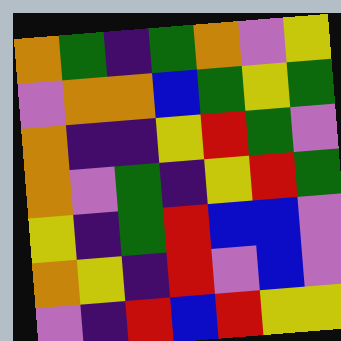[["orange", "green", "indigo", "green", "orange", "violet", "yellow"], ["violet", "orange", "orange", "blue", "green", "yellow", "green"], ["orange", "indigo", "indigo", "yellow", "red", "green", "violet"], ["orange", "violet", "green", "indigo", "yellow", "red", "green"], ["yellow", "indigo", "green", "red", "blue", "blue", "violet"], ["orange", "yellow", "indigo", "red", "violet", "blue", "violet"], ["violet", "indigo", "red", "blue", "red", "yellow", "yellow"]]